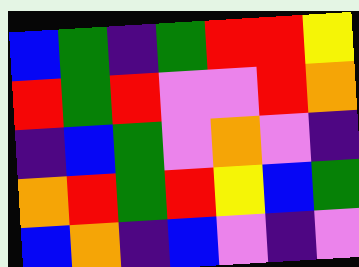[["blue", "green", "indigo", "green", "red", "red", "yellow"], ["red", "green", "red", "violet", "violet", "red", "orange"], ["indigo", "blue", "green", "violet", "orange", "violet", "indigo"], ["orange", "red", "green", "red", "yellow", "blue", "green"], ["blue", "orange", "indigo", "blue", "violet", "indigo", "violet"]]